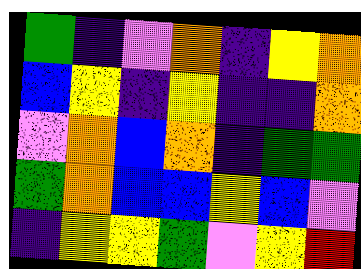[["green", "indigo", "violet", "orange", "indigo", "yellow", "orange"], ["blue", "yellow", "indigo", "yellow", "indigo", "indigo", "orange"], ["violet", "orange", "blue", "orange", "indigo", "green", "green"], ["green", "orange", "blue", "blue", "yellow", "blue", "violet"], ["indigo", "yellow", "yellow", "green", "violet", "yellow", "red"]]